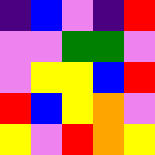[["indigo", "blue", "violet", "indigo", "red"], ["violet", "violet", "green", "green", "violet"], ["violet", "yellow", "yellow", "blue", "red"], ["red", "blue", "yellow", "orange", "violet"], ["yellow", "violet", "red", "orange", "yellow"]]